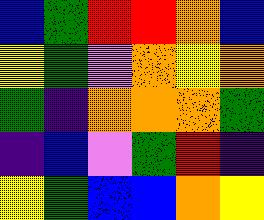[["blue", "green", "red", "red", "orange", "blue"], ["yellow", "green", "violet", "orange", "yellow", "orange"], ["green", "indigo", "orange", "orange", "orange", "green"], ["indigo", "blue", "violet", "green", "red", "indigo"], ["yellow", "green", "blue", "blue", "orange", "yellow"]]